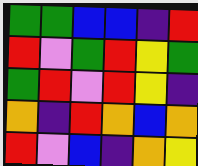[["green", "green", "blue", "blue", "indigo", "red"], ["red", "violet", "green", "red", "yellow", "green"], ["green", "red", "violet", "red", "yellow", "indigo"], ["orange", "indigo", "red", "orange", "blue", "orange"], ["red", "violet", "blue", "indigo", "orange", "yellow"]]